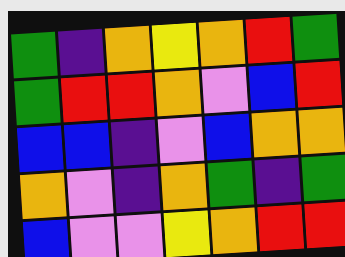[["green", "indigo", "orange", "yellow", "orange", "red", "green"], ["green", "red", "red", "orange", "violet", "blue", "red"], ["blue", "blue", "indigo", "violet", "blue", "orange", "orange"], ["orange", "violet", "indigo", "orange", "green", "indigo", "green"], ["blue", "violet", "violet", "yellow", "orange", "red", "red"]]